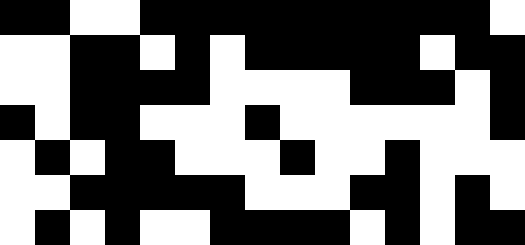[["black", "black", "white", "white", "black", "black", "black", "black", "black", "black", "black", "black", "black", "black", "white"], ["white", "white", "black", "black", "white", "black", "white", "black", "black", "black", "black", "black", "white", "black", "black"], ["white", "white", "black", "black", "black", "black", "white", "white", "white", "white", "black", "black", "black", "white", "black"], ["black", "white", "black", "black", "white", "white", "white", "black", "white", "white", "white", "white", "white", "white", "black"], ["white", "black", "white", "black", "black", "white", "white", "white", "black", "white", "white", "black", "white", "white", "white"], ["white", "white", "black", "black", "black", "black", "black", "white", "white", "white", "black", "black", "white", "black", "white"], ["white", "black", "white", "black", "white", "white", "black", "black", "black", "black", "white", "black", "white", "black", "black"]]